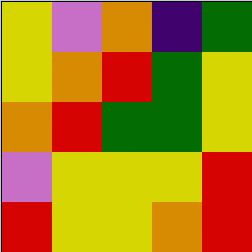[["yellow", "violet", "orange", "indigo", "green"], ["yellow", "orange", "red", "green", "yellow"], ["orange", "red", "green", "green", "yellow"], ["violet", "yellow", "yellow", "yellow", "red"], ["red", "yellow", "yellow", "orange", "red"]]